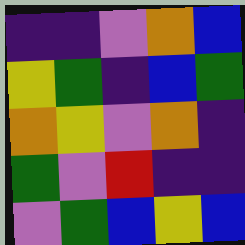[["indigo", "indigo", "violet", "orange", "blue"], ["yellow", "green", "indigo", "blue", "green"], ["orange", "yellow", "violet", "orange", "indigo"], ["green", "violet", "red", "indigo", "indigo"], ["violet", "green", "blue", "yellow", "blue"]]